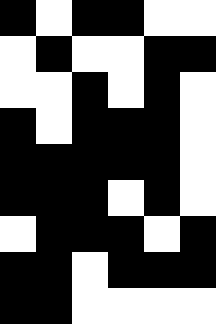[["black", "white", "black", "black", "white", "white"], ["white", "black", "white", "white", "black", "black"], ["white", "white", "black", "white", "black", "white"], ["black", "white", "black", "black", "black", "white"], ["black", "black", "black", "black", "black", "white"], ["black", "black", "black", "white", "black", "white"], ["white", "black", "black", "black", "white", "black"], ["black", "black", "white", "black", "black", "black"], ["black", "black", "white", "white", "white", "white"]]